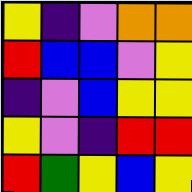[["yellow", "indigo", "violet", "orange", "orange"], ["red", "blue", "blue", "violet", "yellow"], ["indigo", "violet", "blue", "yellow", "yellow"], ["yellow", "violet", "indigo", "red", "red"], ["red", "green", "yellow", "blue", "yellow"]]